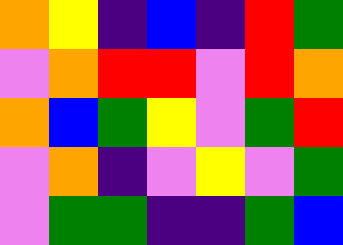[["orange", "yellow", "indigo", "blue", "indigo", "red", "green"], ["violet", "orange", "red", "red", "violet", "red", "orange"], ["orange", "blue", "green", "yellow", "violet", "green", "red"], ["violet", "orange", "indigo", "violet", "yellow", "violet", "green"], ["violet", "green", "green", "indigo", "indigo", "green", "blue"]]